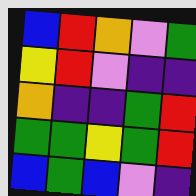[["blue", "red", "orange", "violet", "green"], ["yellow", "red", "violet", "indigo", "indigo"], ["orange", "indigo", "indigo", "green", "red"], ["green", "green", "yellow", "green", "red"], ["blue", "green", "blue", "violet", "indigo"]]